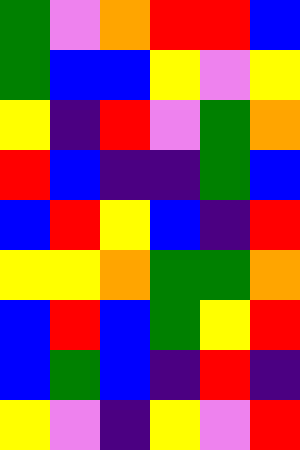[["green", "violet", "orange", "red", "red", "blue"], ["green", "blue", "blue", "yellow", "violet", "yellow"], ["yellow", "indigo", "red", "violet", "green", "orange"], ["red", "blue", "indigo", "indigo", "green", "blue"], ["blue", "red", "yellow", "blue", "indigo", "red"], ["yellow", "yellow", "orange", "green", "green", "orange"], ["blue", "red", "blue", "green", "yellow", "red"], ["blue", "green", "blue", "indigo", "red", "indigo"], ["yellow", "violet", "indigo", "yellow", "violet", "red"]]